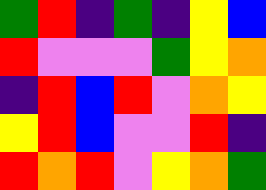[["green", "red", "indigo", "green", "indigo", "yellow", "blue"], ["red", "violet", "violet", "violet", "green", "yellow", "orange"], ["indigo", "red", "blue", "red", "violet", "orange", "yellow"], ["yellow", "red", "blue", "violet", "violet", "red", "indigo"], ["red", "orange", "red", "violet", "yellow", "orange", "green"]]